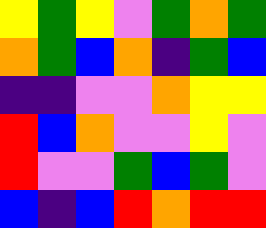[["yellow", "green", "yellow", "violet", "green", "orange", "green"], ["orange", "green", "blue", "orange", "indigo", "green", "blue"], ["indigo", "indigo", "violet", "violet", "orange", "yellow", "yellow"], ["red", "blue", "orange", "violet", "violet", "yellow", "violet"], ["red", "violet", "violet", "green", "blue", "green", "violet"], ["blue", "indigo", "blue", "red", "orange", "red", "red"]]